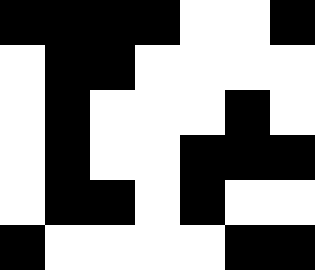[["black", "black", "black", "black", "white", "white", "black"], ["white", "black", "black", "white", "white", "white", "white"], ["white", "black", "white", "white", "white", "black", "white"], ["white", "black", "white", "white", "black", "black", "black"], ["white", "black", "black", "white", "black", "white", "white"], ["black", "white", "white", "white", "white", "black", "black"]]